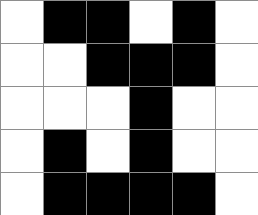[["white", "black", "black", "white", "black", "white"], ["white", "white", "black", "black", "black", "white"], ["white", "white", "white", "black", "white", "white"], ["white", "black", "white", "black", "white", "white"], ["white", "black", "black", "black", "black", "white"]]